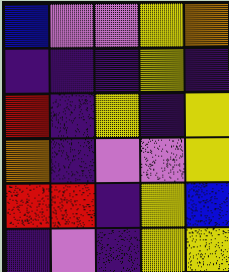[["blue", "violet", "violet", "yellow", "orange"], ["indigo", "indigo", "indigo", "yellow", "indigo"], ["red", "indigo", "yellow", "indigo", "yellow"], ["orange", "indigo", "violet", "violet", "yellow"], ["red", "red", "indigo", "yellow", "blue"], ["indigo", "violet", "indigo", "yellow", "yellow"]]